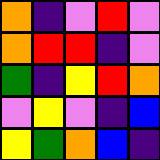[["orange", "indigo", "violet", "red", "violet"], ["orange", "red", "red", "indigo", "violet"], ["green", "indigo", "yellow", "red", "orange"], ["violet", "yellow", "violet", "indigo", "blue"], ["yellow", "green", "orange", "blue", "indigo"]]